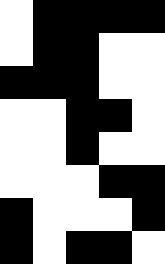[["white", "black", "black", "black", "black"], ["white", "black", "black", "white", "white"], ["black", "black", "black", "white", "white"], ["white", "white", "black", "black", "white"], ["white", "white", "black", "white", "white"], ["white", "white", "white", "black", "black"], ["black", "white", "white", "white", "black"], ["black", "white", "black", "black", "white"]]